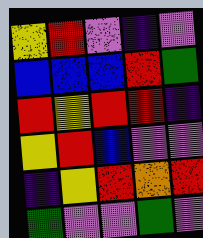[["yellow", "red", "violet", "indigo", "violet"], ["blue", "blue", "blue", "red", "green"], ["red", "yellow", "red", "red", "indigo"], ["yellow", "red", "blue", "violet", "violet"], ["indigo", "yellow", "red", "orange", "red"], ["green", "violet", "violet", "green", "violet"]]